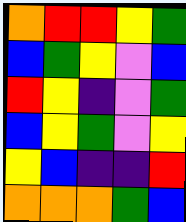[["orange", "red", "red", "yellow", "green"], ["blue", "green", "yellow", "violet", "blue"], ["red", "yellow", "indigo", "violet", "green"], ["blue", "yellow", "green", "violet", "yellow"], ["yellow", "blue", "indigo", "indigo", "red"], ["orange", "orange", "orange", "green", "blue"]]